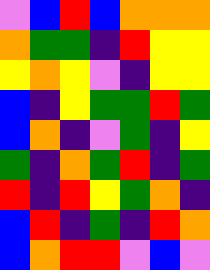[["violet", "blue", "red", "blue", "orange", "orange", "orange"], ["orange", "green", "green", "indigo", "red", "yellow", "yellow"], ["yellow", "orange", "yellow", "violet", "indigo", "yellow", "yellow"], ["blue", "indigo", "yellow", "green", "green", "red", "green"], ["blue", "orange", "indigo", "violet", "green", "indigo", "yellow"], ["green", "indigo", "orange", "green", "red", "indigo", "green"], ["red", "indigo", "red", "yellow", "green", "orange", "indigo"], ["blue", "red", "indigo", "green", "indigo", "red", "orange"], ["blue", "orange", "red", "red", "violet", "blue", "violet"]]